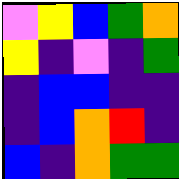[["violet", "yellow", "blue", "green", "orange"], ["yellow", "indigo", "violet", "indigo", "green"], ["indigo", "blue", "blue", "indigo", "indigo"], ["indigo", "blue", "orange", "red", "indigo"], ["blue", "indigo", "orange", "green", "green"]]